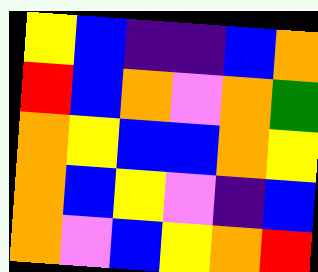[["yellow", "blue", "indigo", "indigo", "blue", "orange"], ["red", "blue", "orange", "violet", "orange", "green"], ["orange", "yellow", "blue", "blue", "orange", "yellow"], ["orange", "blue", "yellow", "violet", "indigo", "blue"], ["orange", "violet", "blue", "yellow", "orange", "red"]]